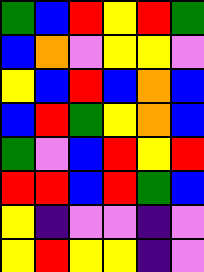[["green", "blue", "red", "yellow", "red", "green"], ["blue", "orange", "violet", "yellow", "yellow", "violet"], ["yellow", "blue", "red", "blue", "orange", "blue"], ["blue", "red", "green", "yellow", "orange", "blue"], ["green", "violet", "blue", "red", "yellow", "red"], ["red", "red", "blue", "red", "green", "blue"], ["yellow", "indigo", "violet", "violet", "indigo", "violet"], ["yellow", "red", "yellow", "yellow", "indigo", "violet"]]